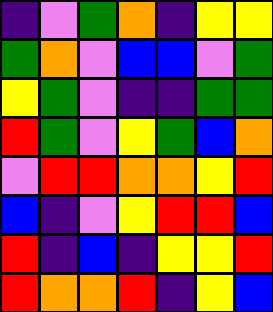[["indigo", "violet", "green", "orange", "indigo", "yellow", "yellow"], ["green", "orange", "violet", "blue", "blue", "violet", "green"], ["yellow", "green", "violet", "indigo", "indigo", "green", "green"], ["red", "green", "violet", "yellow", "green", "blue", "orange"], ["violet", "red", "red", "orange", "orange", "yellow", "red"], ["blue", "indigo", "violet", "yellow", "red", "red", "blue"], ["red", "indigo", "blue", "indigo", "yellow", "yellow", "red"], ["red", "orange", "orange", "red", "indigo", "yellow", "blue"]]